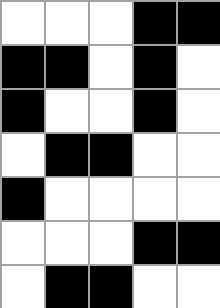[["white", "white", "white", "black", "black"], ["black", "black", "white", "black", "white"], ["black", "white", "white", "black", "white"], ["white", "black", "black", "white", "white"], ["black", "white", "white", "white", "white"], ["white", "white", "white", "black", "black"], ["white", "black", "black", "white", "white"]]